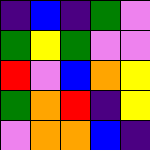[["indigo", "blue", "indigo", "green", "violet"], ["green", "yellow", "green", "violet", "violet"], ["red", "violet", "blue", "orange", "yellow"], ["green", "orange", "red", "indigo", "yellow"], ["violet", "orange", "orange", "blue", "indigo"]]